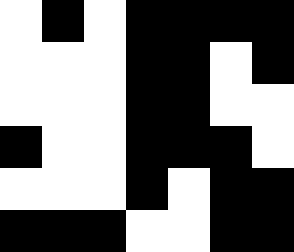[["white", "black", "white", "black", "black", "black", "black"], ["white", "white", "white", "black", "black", "white", "black"], ["white", "white", "white", "black", "black", "white", "white"], ["black", "white", "white", "black", "black", "black", "white"], ["white", "white", "white", "black", "white", "black", "black"], ["black", "black", "black", "white", "white", "black", "black"]]